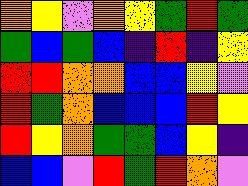[["orange", "yellow", "violet", "orange", "yellow", "green", "red", "green"], ["green", "blue", "green", "blue", "indigo", "red", "indigo", "yellow"], ["red", "red", "orange", "orange", "blue", "blue", "yellow", "violet"], ["red", "green", "orange", "blue", "blue", "blue", "red", "yellow"], ["red", "yellow", "orange", "green", "green", "blue", "yellow", "indigo"], ["blue", "blue", "violet", "red", "green", "red", "orange", "violet"]]